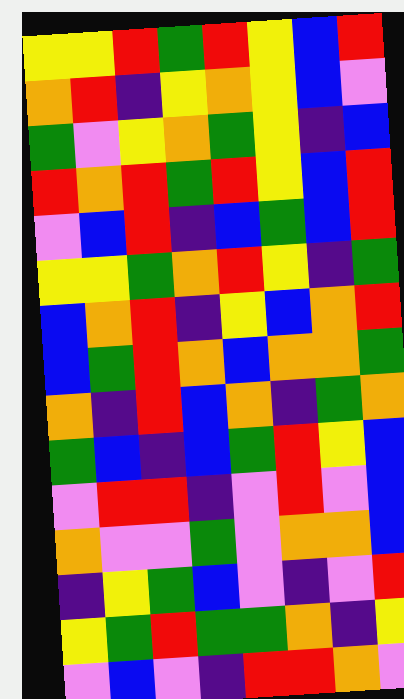[["yellow", "yellow", "red", "green", "red", "yellow", "blue", "red"], ["orange", "red", "indigo", "yellow", "orange", "yellow", "blue", "violet"], ["green", "violet", "yellow", "orange", "green", "yellow", "indigo", "blue"], ["red", "orange", "red", "green", "red", "yellow", "blue", "red"], ["violet", "blue", "red", "indigo", "blue", "green", "blue", "red"], ["yellow", "yellow", "green", "orange", "red", "yellow", "indigo", "green"], ["blue", "orange", "red", "indigo", "yellow", "blue", "orange", "red"], ["blue", "green", "red", "orange", "blue", "orange", "orange", "green"], ["orange", "indigo", "red", "blue", "orange", "indigo", "green", "orange"], ["green", "blue", "indigo", "blue", "green", "red", "yellow", "blue"], ["violet", "red", "red", "indigo", "violet", "red", "violet", "blue"], ["orange", "violet", "violet", "green", "violet", "orange", "orange", "blue"], ["indigo", "yellow", "green", "blue", "violet", "indigo", "violet", "red"], ["yellow", "green", "red", "green", "green", "orange", "indigo", "yellow"], ["violet", "blue", "violet", "indigo", "red", "red", "orange", "violet"]]